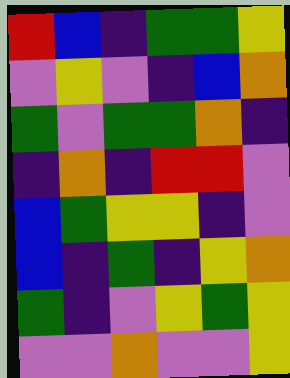[["red", "blue", "indigo", "green", "green", "yellow"], ["violet", "yellow", "violet", "indigo", "blue", "orange"], ["green", "violet", "green", "green", "orange", "indigo"], ["indigo", "orange", "indigo", "red", "red", "violet"], ["blue", "green", "yellow", "yellow", "indigo", "violet"], ["blue", "indigo", "green", "indigo", "yellow", "orange"], ["green", "indigo", "violet", "yellow", "green", "yellow"], ["violet", "violet", "orange", "violet", "violet", "yellow"]]